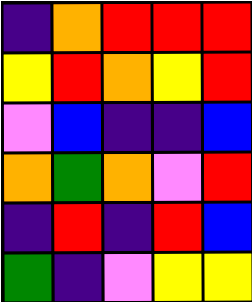[["indigo", "orange", "red", "red", "red"], ["yellow", "red", "orange", "yellow", "red"], ["violet", "blue", "indigo", "indigo", "blue"], ["orange", "green", "orange", "violet", "red"], ["indigo", "red", "indigo", "red", "blue"], ["green", "indigo", "violet", "yellow", "yellow"]]